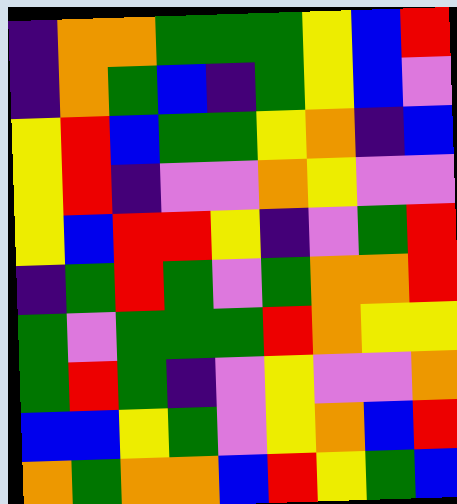[["indigo", "orange", "orange", "green", "green", "green", "yellow", "blue", "red"], ["indigo", "orange", "green", "blue", "indigo", "green", "yellow", "blue", "violet"], ["yellow", "red", "blue", "green", "green", "yellow", "orange", "indigo", "blue"], ["yellow", "red", "indigo", "violet", "violet", "orange", "yellow", "violet", "violet"], ["yellow", "blue", "red", "red", "yellow", "indigo", "violet", "green", "red"], ["indigo", "green", "red", "green", "violet", "green", "orange", "orange", "red"], ["green", "violet", "green", "green", "green", "red", "orange", "yellow", "yellow"], ["green", "red", "green", "indigo", "violet", "yellow", "violet", "violet", "orange"], ["blue", "blue", "yellow", "green", "violet", "yellow", "orange", "blue", "red"], ["orange", "green", "orange", "orange", "blue", "red", "yellow", "green", "blue"]]